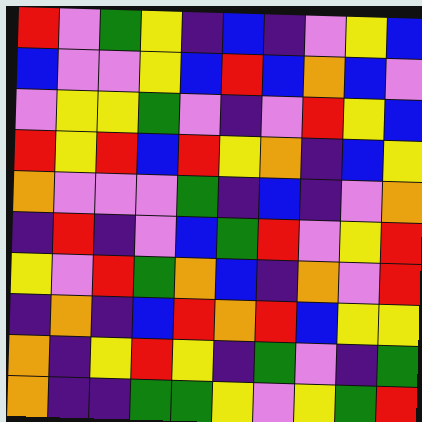[["red", "violet", "green", "yellow", "indigo", "blue", "indigo", "violet", "yellow", "blue"], ["blue", "violet", "violet", "yellow", "blue", "red", "blue", "orange", "blue", "violet"], ["violet", "yellow", "yellow", "green", "violet", "indigo", "violet", "red", "yellow", "blue"], ["red", "yellow", "red", "blue", "red", "yellow", "orange", "indigo", "blue", "yellow"], ["orange", "violet", "violet", "violet", "green", "indigo", "blue", "indigo", "violet", "orange"], ["indigo", "red", "indigo", "violet", "blue", "green", "red", "violet", "yellow", "red"], ["yellow", "violet", "red", "green", "orange", "blue", "indigo", "orange", "violet", "red"], ["indigo", "orange", "indigo", "blue", "red", "orange", "red", "blue", "yellow", "yellow"], ["orange", "indigo", "yellow", "red", "yellow", "indigo", "green", "violet", "indigo", "green"], ["orange", "indigo", "indigo", "green", "green", "yellow", "violet", "yellow", "green", "red"]]